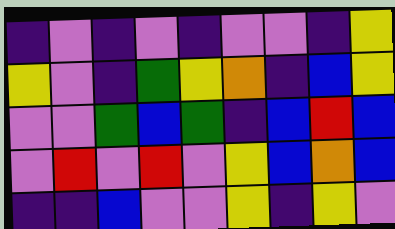[["indigo", "violet", "indigo", "violet", "indigo", "violet", "violet", "indigo", "yellow"], ["yellow", "violet", "indigo", "green", "yellow", "orange", "indigo", "blue", "yellow"], ["violet", "violet", "green", "blue", "green", "indigo", "blue", "red", "blue"], ["violet", "red", "violet", "red", "violet", "yellow", "blue", "orange", "blue"], ["indigo", "indigo", "blue", "violet", "violet", "yellow", "indigo", "yellow", "violet"]]